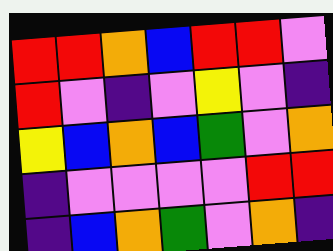[["red", "red", "orange", "blue", "red", "red", "violet"], ["red", "violet", "indigo", "violet", "yellow", "violet", "indigo"], ["yellow", "blue", "orange", "blue", "green", "violet", "orange"], ["indigo", "violet", "violet", "violet", "violet", "red", "red"], ["indigo", "blue", "orange", "green", "violet", "orange", "indigo"]]